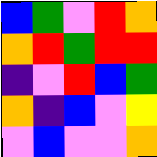[["blue", "green", "violet", "red", "orange"], ["orange", "red", "green", "red", "red"], ["indigo", "violet", "red", "blue", "green"], ["orange", "indigo", "blue", "violet", "yellow"], ["violet", "blue", "violet", "violet", "orange"]]